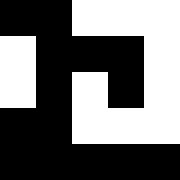[["black", "black", "white", "white", "white"], ["white", "black", "black", "black", "white"], ["white", "black", "white", "black", "white"], ["black", "black", "white", "white", "white"], ["black", "black", "black", "black", "black"]]